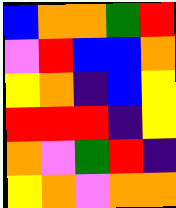[["blue", "orange", "orange", "green", "red"], ["violet", "red", "blue", "blue", "orange"], ["yellow", "orange", "indigo", "blue", "yellow"], ["red", "red", "red", "indigo", "yellow"], ["orange", "violet", "green", "red", "indigo"], ["yellow", "orange", "violet", "orange", "orange"]]